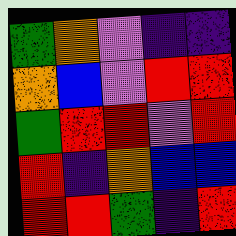[["green", "orange", "violet", "indigo", "indigo"], ["orange", "blue", "violet", "red", "red"], ["green", "red", "red", "violet", "red"], ["red", "indigo", "orange", "blue", "blue"], ["red", "red", "green", "indigo", "red"]]